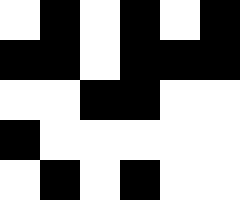[["white", "black", "white", "black", "white", "black"], ["black", "black", "white", "black", "black", "black"], ["white", "white", "black", "black", "white", "white"], ["black", "white", "white", "white", "white", "white"], ["white", "black", "white", "black", "white", "white"]]